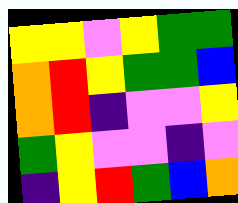[["yellow", "yellow", "violet", "yellow", "green", "green"], ["orange", "red", "yellow", "green", "green", "blue"], ["orange", "red", "indigo", "violet", "violet", "yellow"], ["green", "yellow", "violet", "violet", "indigo", "violet"], ["indigo", "yellow", "red", "green", "blue", "orange"]]